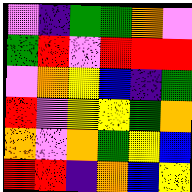[["violet", "indigo", "green", "green", "orange", "violet"], ["green", "red", "violet", "red", "red", "red"], ["violet", "orange", "yellow", "blue", "indigo", "green"], ["red", "violet", "yellow", "yellow", "green", "orange"], ["orange", "violet", "orange", "green", "yellow", "blue"], ["red", "red", "indigo", "orange", "blue", "yellow"]]